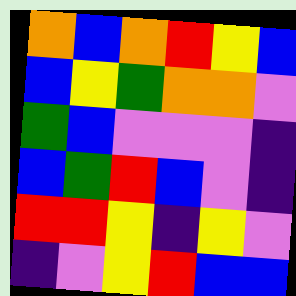[["orange", "blue", "orange", "red", "yellow", "blue"], ["blue", "yellow", "green", "orange", "orange", "violet"], ["green", "blue", "violet", "violet", "violet", "indigo"], ["blue", "green", "red", "blue", "violet", "indigo"], ["red", "red", "yellow", "indigo", "yellow", "violet"], ["indigo", "violet", "yellow", "red", "blue", "blue"]]